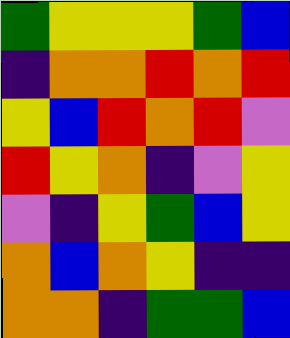[["green", "yellow", "yellow", "yellow", "green", "blue"], ["indigo", "orange", "orange", "red", "orange", "red"], ["yellow", "blue", "red", "orange", "red", "violet"], ["red", "yellow", "orange", "indigo", "violet", "yellow"], ["violet", "indigo", "yellow", "green", "blue", "yellow"], ["orange", "blue", "orange", "yellow", "indigo", "indigo"], ["orange", "orange", "indigo", "green", "green", "blue"]]